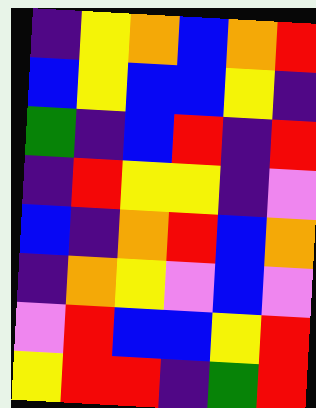[["indigo", "yellow", "orange", "blue", "orange", "red"], ["blue", "yellow", "blue", "blue", "yellow", "indigo"], ["green", "indigo", "blue", "red", "indigo", "red"], ["indigo", "red", "yellow", "yellow", "indigo", "violet"], ["blue", "indigo", "orange", "red", "blue", "orange"], ["indigo", "orange", "yellow", "violet", "blue", "violet"], ["violet", "red", "blue", "blue", "yellow", "red"], ["yellow", "red", "red", "indigo", "green", "red"]]